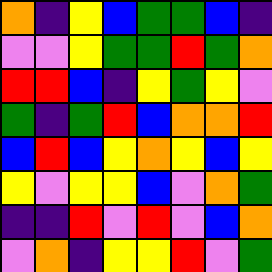[["orange", "indigo", "yellow", "blue", "green", "green", "blue", "indigo"], ["violet", "violet", "yellow", "green", "green", "red", "green", "orange"], ["red", "red", "blue", "indigo", "yellow", "green", "yellow", "violet"], ["green", "indigo", "green", "red", "blue", "orange", "orange", "red"], ["blue", "red", "blue", "yellow", "orange", "yellow", "blue", "yellow"], ["yellow", "violet", "yellow", "yellow", "blue", "violet", "orange", "green"], ["indigo", "indigo", "red", "violet", "red", "violet", "blue", "orange"], ["violet", "orange", "indigo", "yellow", "yellow", "red", "violet", "green"]]